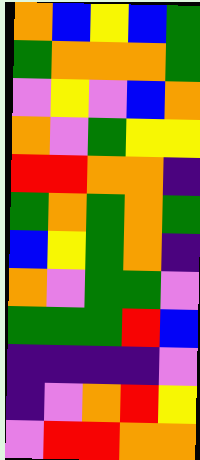[["orange", "blue", "yellow", "blue", "green"], ["green", "orange", "orange", "orange", "green"], ["violet", "yellow", "violet", "blue", "orange"], ["orange", "violet", "green", "yellow", "yellow"], ["red", "red", "orange", "orange", "indigo"], ["green", "orange", "green", "orange", "green"], ["blue", "yellow", "green", "orange", "indigo"], ["orange", "violet", "green", "green", "violet"], ["green", "green", "green", "red", "blue"], ["indigo", "indigo", "indigo", "indigo", "violet"], ["indigo", "violet", "orange", "red", "yellow"], ["violet", "red", "red", "orange", "orange"]]